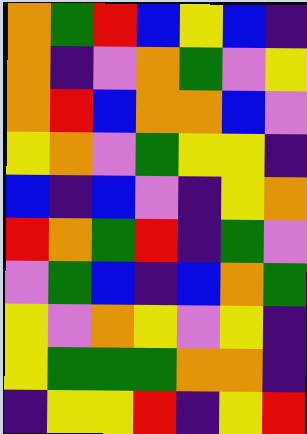[["orange", "green", "red", "blue", "yellow", "blue", "indigo"], ["orange", "indigo", "violet", "orange", "green", "violet", "yellow"], ["orange", "red", "blue", "orange", "orange", "blue", "violet"], ["yellow", "orange", "violet", "green", "yellow", "yellow", "indigo"], ["blue", "indigo", "blue", "violet", "indigo", "yellow", "orange"], ["red", "orange", "green", "red", "indigo", "green", "violet"], ["violet", "green", "blue", "indigo", "blue", "orange", "green"], ["yellow", "violet", "orange", "yellow", "violet", "yellow", "indigo"], ["yellow", "green", "green", "green", "orange", "orange", "indigo"], ["indigo", "yellow", "yellow", "red", "indigo", "yellow", "red"]]